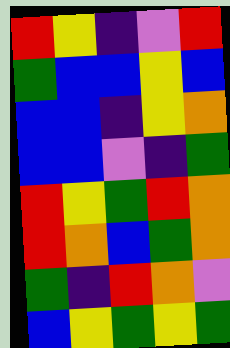[["red", "yellow", "indigo", "violet", "red"], ["green", "blue", "blue", "yellow", "blue"], ["blue", "blue", "indigo", "yellow", "orange"], ["blue", "blue", "violet", "indigo", "green"], ["red", "yellow", "green", "red", "orange"], ["red", "orange", "blue", "green", "orange"], ["green", "indigo", "red", "orange", "violet"], ["blue", "yellow", "green", "yellow", "green"]]